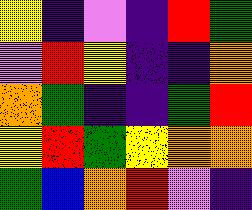[["yellow", "indigo", "violet", "indigo", "red", "green"], ["violet", "red", "yellow", "indigo", "indigo", "orange"], ["orange", "green", "indigo", "indigo", "green", "red"], ["yellow", "red", "green", "yellow", "orange", "orange"], ["green", "blue", "orange", "red", "violet", "indigo"]]